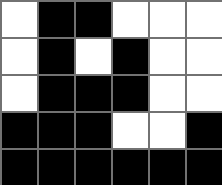[["white", "black", "black", "white", "white", "white"], ["white", "black", "white", "black", "white", "white"], ["white", "black", "black", "black", "white", "white"], ["black", "black", "black", "white", "white", "black"], ["black", "black", "black", "black", "black", "black"]]